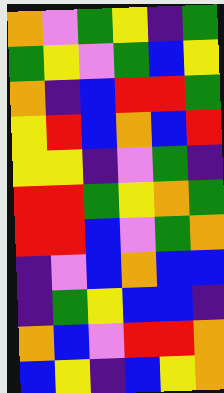[["orange", "violet", "green", "yellow", "indigo", "green"], ["green", "yellow", "violet", "green", "blue", "yellow"], ["orange", "indigo", "blue", "red", "red", "green"], ["yellow", "red", "blue", "orange", "blue", "red"], ["yellow", "yellow", "indigo", "violet", "green", "indigo"], ["red", "red", "green", "yellow", "orange", "green"], ["red", "red", "blue", "violet", "green", "orange"], ["indigo", "violet", "blue", "orange", "blue", "blue"], ["indigo", "green", "yellow", "blue", "blue", "indigo"], ["orange", "blue", "violet", "red", "red", "orange"], ["blue", "yellow", "indigo", "blue", "yellow", "orange"]]